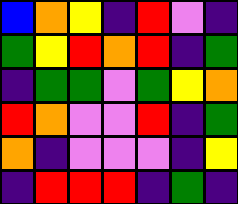[["blue", "orange", "yellow", "indigo", "red", "violet", "indigo"], ["green", "yellow", "red", "orange", "red", "indigo", "green"], ["indigo", "green", "green", "violet", "green", "yellow", "orange"], ["red", "orange", "violet", "violet", "red", "indigo", "green"], ["orange", "indigo", "violet", "violet", "violet", "indigo", "yellow"], ["indigo", "red", "red", "red", "indigo", "green", "indigo"]]